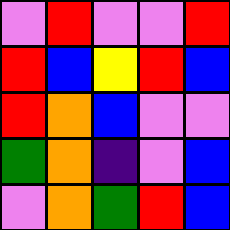[["violet", "red", "violet", "violet", "red"], ["red", "blue", "yellow", "red", "blue"], ["red", "orange", "blue", "violet", "violet"], ["green", "orange", "indigo", "violet", "blue"], ["violet", "orange", "green", "red", "blue"]]